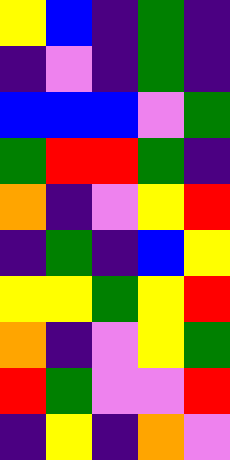[["yellow", "blue", "indigo", "green", "indigo"], ["indigo", "violet", "indigo", "green", "indigo"], ["blue", "blue", "blue", "violet", "green"], ["green", "red", "red", "green", "indigo"], ["orange", "indigo", "violet", "yellow", "red"], ["indigo", "green", "indigo", "blue", "yellow"], ["yellow", "yellow", "green", "yellow", "red"], ["orange", "indigo", "violet", "yellow", "green"], ["red", "green", "violet", "violet", "red"], ["indigo", "yellow", "indigo", "orange", "violet"]]